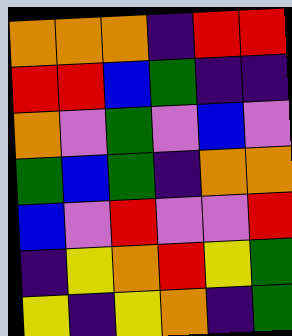[["orange", "orange", "orange", "indigo", "red", "red"], ["red", "red", "blue", "green", "indigo", "indigo"], ["orange", "violet", "green", "violet", "blue", "violet"], ["green", "blue", "green", "indigo", "orange", "orange"], ["blue", "violet", "red", "violet", "violet", "red"], ["indigo", "yellow", "orange", "red", "yellow", "green"], ["yellow", "indigo", "yellow", "orange", "indigo", "green"]]